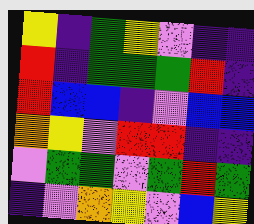[["yellow", "indigo", "green", "yellow", "violet", "indigo", "indigo"], ["red", "indigo", "green", "green", "green", "red", "indigo"], ["red", "blue", "blue", "indigo", "violet", "blue", "blue"], ["orange", "yellow", "violet", "red", "red", "indigo", "indigo"], ["violet", "green", "green", "violet", "green", "red", "green"], ["indigo", "violet", "orange", "yellow", "violet", "blue", "yellow"]]